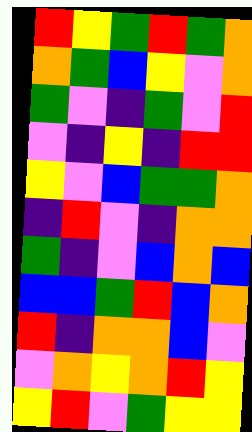[["red", "yellow", "green", "red", "green", "orange"], ["orange", "green", "blue", "yellow", "violet", "orange"], ["green", "violet", "indigo", "green", "violet", "red"], ["violet", "indigo", "yellow", "indigo", "red", "red"], ["yellow", "violet", "blue", "green", "green", "orange"], ["indigo", "red", "violet", "indigo", "orange", "orange"], ["green", "indigo", "violet", "blue", "orange", "blue"], ["blue", "blue", "green", "red", "blue", "orange"], ["red", "indigo", "orange", "orange", "blue", "violet"], ["violet", "orange", "yellow", "orange", "red", "yellow"], ["yellow", "red", "violet", "green", "yellow", "yellow"]]